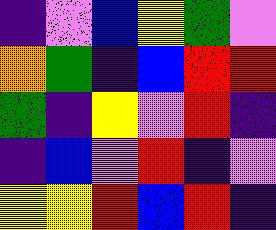[["indigo", "violet", "blue", "yellow", "green", "violet"], ["orange", "green", "indigo", "blue", "red", "red"], ["green", "indigo", "yellow", "violet", "red", "indigo"], ["indigo", "blue", "violet", "red", "indigo", "violet"], ["yellow", "yellow", "red", "blue", "red", "indigo"]]